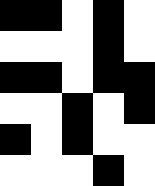[["black", "black", "white", "black", "white"], ["white", "white", "white", "black", "white"], ["black", "black", "white", "black", "black"], ["white", "white", "black", "white", "black"], ["black", "white", "black", "white", "white"], ["white", "white", "white", "black", "white"]]